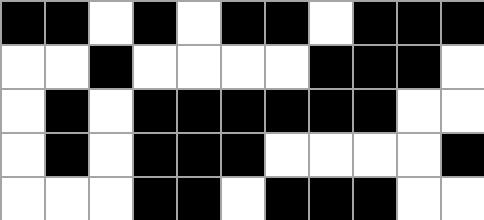[["black", "black", "white", "black", "white", "black", "black", "white", "black", "black", "black"], ["white", "white", "black", "white", "white", "white", "white", "black", "black", "black", "white"], ["white", "black", "white", "black", "black", "black", "black", "black", "black", "white", "white"], ["white", "black", "white", "black", "black", "black", "white", "white", "white", "white", "black"], ["white", "white", "white", "black", "black", "white", "black", "black", "black", "white", "white"]]